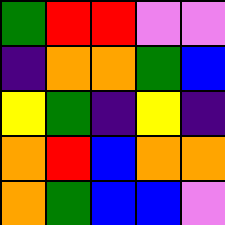[["green", "red", "red", "violet", "violet"], ["indigo", "orange", "orange", "green", "blue"], ["yellow", "green", "indigo", "yellow", "indigo"], ["orange", "red", "blue", "orange", "orange"], ["orange", "green", "blue", "blue", "violet"]]